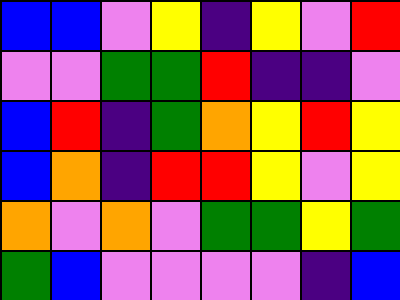[["blue", "blue", "violet", "yellow", "indigo", "yellow", "violet", "red"], ["violet", "violet", "green", "green", "red", "indigo", "indigo", "violet"], ["blue", "red", "indigo", "green", "orange", "yellow", "red", "yellow"], ["blue", "orange", "indigo", "red", "red", "yellow", "violet", "yellow"], ["orange", "violet", "orange", "violet", "green", "green", "yellow", "green"], ["green", "blue", "violet", "violet", "violet", "violet", "indigo", "blue"]]